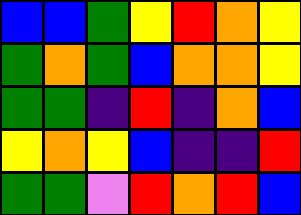[["blue", "blue", "green", "yellow", "red", "orange", "yellow"], ["green", "orange", "green", "blue", "orange", "orange", "yellow"], ["green", "green", "indigo", "red", "indigo", "orange", "blue"], ["yellow", "orange", "yellow", "blue", "indigo", "indigo", "red"], ["green", "green", "violet", "red", "orange", "red", "blue"]]